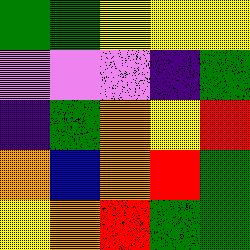[["green", "green", "yellow", "yellow", "yellow"], ["violet", "violet", "violet", "indigo", "green"], ["indigo", "green", "orange", "yellow", "red"], ["orange", "blue", "orange", "red", "green"], ["yellow", "orange", "red", "green", "green"]]